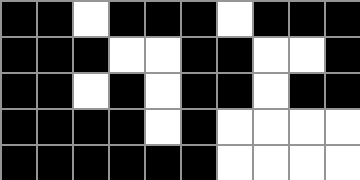[["black", "black", "white", "black", "black", "black", "white", "black", "black", "black"], ["black", "black", "black", "white", "white", "black", "black", "white", "white", "black"], ["black", "black", "white", "black", "white", "black", "black", "white", "black", "black"], ["black", "black", "black", "black", "white", "black", "white", "white", "white", "white"], ["black", "black", "black", "black", "black", "black", "white", "white", "white", "white"]]